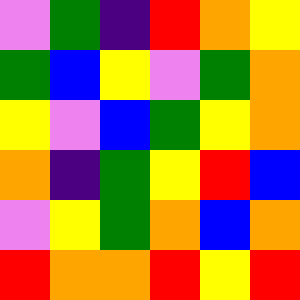[["violet", "green", "indigo", "red", "orange", "yellow"], ["green", "blue", "yellow", "violet", "green", "orange"], ["yellow", "violet", "blue", "green", "yellow", "orange"], ["orange", "indigo", "green", "yellow", "red", "blue"], ["violet", "yellow", "green", "orange", "blue", "orange"], ["red", "orange", "orange", "red", "yellow", "red"]]